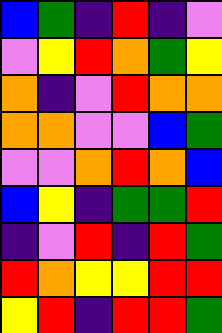[["blue", "green", "indigo", "red", "indigo", "violet"], ["violet", "yellow", "red", "orange", "green", "yellow"], ["orange", "indigo", "violet", "red", "orange", "orange"], ["orange", "orange", "violet", "violet", "blue", "green"], ["violet", "violet", "orange", "red", "orange", "blue"], ["blue", "yellow", "indigo", "green", "green", "red"], ["indigo", "violet", "red", "indigo", "red", "green"], ["red", "orange", "yellow", "yellow", "red", "red"], ["yellow", "red", "indigo", "red", "red", "green"]]